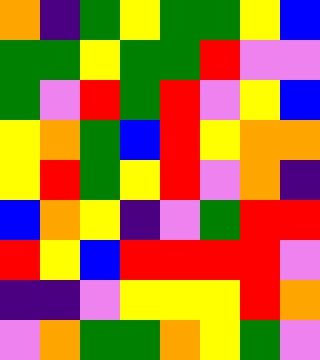[["orange", "indigo", "green", "yellow", "green", "green", "yellow", "blue"], ["green", "green", "yellow", "green", "green", "red", "violet", "violet"], ["green", "violet", "red", "green", "red", "violet", "yellow", "blue"], ["yellow", "orange", "green", "blue", "red", "yellow", "orange", "orange"], ["yellow", "red", "green", "yellow", "red", "violet", "orange", "indigo"], ["blue", "orange", "yellow", "indigo", "violet", "green", "red", "red"], ["red", "yellow", "blue", "red", "red", "red", "red", "violet"], ["indigo", "indigo", "violet", "yellow", "yellow", "yellow", "red", "orange"], ["violet", "orange", "green", "green", "orange", "yellow", "green", "violet"]]